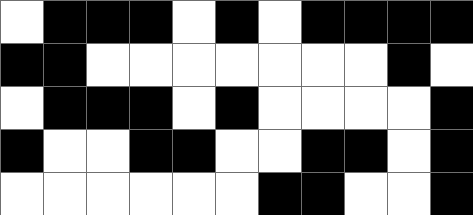[["white", "black", "black", "black", "white", "black", "white", "black", "black", "black", "black"], ["black", "black", "white", "white", "white", "white", "white", "white", "white", "black", "white"], ["white", "black", "black", "black", "white", "black", "white", "white", "white", "white", "black"], ["black", "white", "white", "black", "black", "white", "white", "black", "black", "white", "black"], ["white", "white", "white", "white", "white", "white", "black", "black", "white", "white", "black"]]